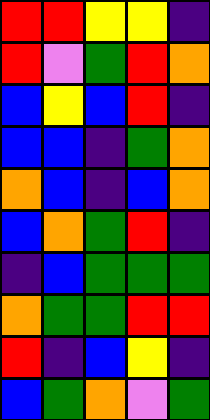[["red", "red", "yellow", "yellow", "indigo"], ["red", "violet", "green", "red", "orange"], ["blue", "yellow", "blue", "red", "indigo"], ["blue", "blue", "indigo", "green", "orange"], ["orange", "blue", "indigo", "blue", "orange"], ["blue", "orange", "green", "red", "indigo"], ["indigo", "blue", "green", "green", "green"], ["orange", "green", "green", "red", "red"], ["red", "indigo", "blue", "yellow", "indigo"], ["blue", "green", "orange", "violet", "green"]]